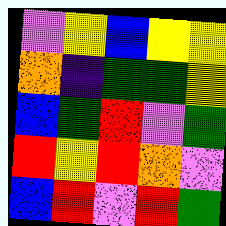[["violet", "yellow", "blue", "yellow", "yellow"], ["orange", "indigo", "green", "green", "yellow"], ["blue", "green", "red", "violet", "green"], ["red", "yellow", "red", "orange", "violet"], ["blue", "red", "violet", "red", "green"]]